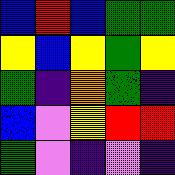[["blue", "red", "blue", "green", "green"], ["yellow", "blue", "yellow", "green", "yellow"], ["green", "indigo", "orange", "green", "indigo"], ["blue", "violet", "yellow", "red", "red"], ["green", "violet", "indigo", "violet", "indigo"]]